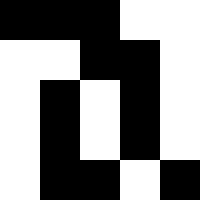[["black", "black", "black", "white", "white"], ["white", "white", "black", "black", "white"], ["white", "black", "white", "black", "white"], ["white", "black", "white", "black", "white"], ["white", "black", "black", "white", "black"]]